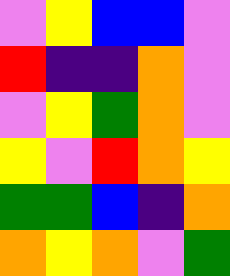[["violet", "yellow", "blue", "blue", "violet"], ["red", "indigo", "indigo", "orange", "violet"], ["violet", "yellow", "green", "orange", "violet"], ["yellow", "violet", "red", "orange", "yellow"], ["green", "green", "blue", "indigo", "orange"], ["orange", "yellow", "orange", "violet", "green"]]